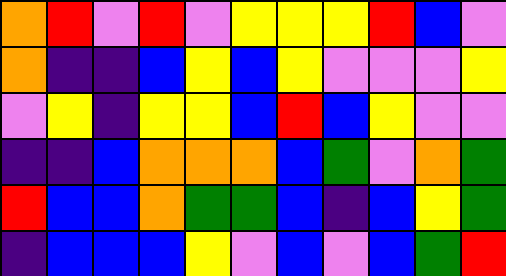[["orange", "red", "violet", "red", "violet", "yellow", "yellow", "yellow", "red", "blue", "violet"], ["orange", "indigo", "indigo", "blue", "yellow", "blue", "yellow", "violet", "violet", "violet", "yellow"], ["violet", "yellow", "indigo", "yellow", "yellow", "blue", "red", "blue", "yellow", "violet", "violet"], ["indigo", "indigo", "blue", "orange", "orange", "orange", "blue", "green", "violet", "orange", "green"], ["red", "blue", "blue", "orange", "green", "green", "blue", "indigo", "blue", "yellow", "green"], ["indigo", "blue", "blue", "blue", "yellow", "violet", "blue", "violet", "blue", "green", "red"]]